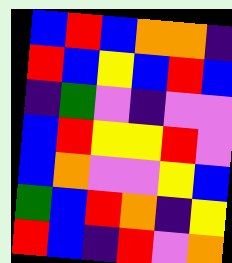[["blue", "red", "blue", "orange", "orange", "indigo"], ["red", "blue", "yellow", "blue", "red", "blue"], ["indigo", "green", "violet", "indigo", "violet", "violet"], ["blue", "red", "yellow", "yellow", "red", "violet"], ["blue", "orange", "violet", "violet", "yellow", "blue"], ["green", "blue", "red", "orange", "indigo", "yellow"], ["red", "blue", "indigo", "red", "violet", "orange"]]